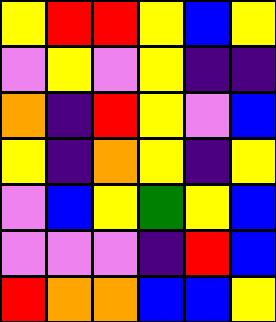[["yellow", "red", "red", "yellow", "blue", "yellow"], ["violet", "yellow", "violet", "yellow", "indigo", "indigo"], ["orange", "indigo", "red", "yellow", "violet", "blue"], ["yellow", "indigo", "orange", "yellow", "indigo", "yellow"], ["violet", "blue", "yellow", "green", "yellow", "blue"], ["violet", "violet", "violet", "indigo", "red", "blue"], ["red", "orange", "orange", "blue", "blue", "yellow"]]